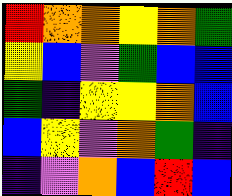[["red", "orange", "orange", "yellow", "orange", "green"], ["yellow", "blue", "violet", "green", "blue", "blue"], ["green", "indigo", "yellow", "yellow", "orange", "blue"], ["blue", "yellow", "violet", "orange", "green", "indigo"], ["indigo", "violet", "orange", "blue", "red", "blue"]]